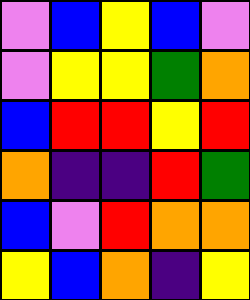[["violet", "blue", "yellow", "blue", "violet"], ["violet", "yellow", "yellow", "green", "orange"], ["blue", "red", "red", "yellow", "red"], ["orange", "indigo", "indigo", "red", "green"], ["blue", "violet", "red", "orange", "orange"], ["yellow", "blue", "orange", "indigo", "yellow"]]